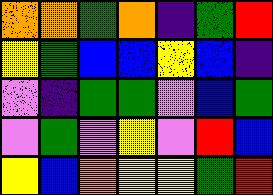[["orange", "orange", "green", "orange", "indigo", "green", "red"], ["yellow", "green", "blue", "blue", "yellow", "blue", "indigo"], ["violet", "indigo", "green", "green", "violet", "blue", "green"], ["violet", "green", "violet", "yellow", "violet", "red", "blue"], ["yellow", "blue", "orange", "yellow", "yellow", "green", "red"]]